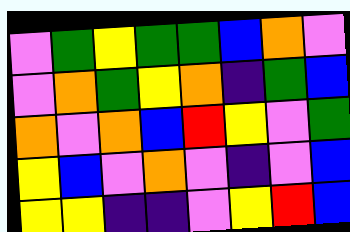[["violet", "green", "yellow", "green", "green", "blue", "orange", "violet"], ["violet", "orange", "green", "yellow", "orange", "indigo", "green", "blue"], ["orange", "violet", "orange", "blue", "red", "yellow", "violet", "green"], ["yellow", "blue", "violet", "orange", "violet", "indigo", "violet", "blue"], ["yellow", "yellow", "indigo", "indigo", "violet", "yellow", "red", "blue"]]